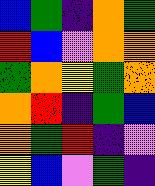[["blue", "green", "indigo", "orange", "green"], ["red", "blue", "violet", "orange", "orange"], ["green", "orange", "yellow", "green", "orange"], ["orange", "red", "indigo", "green", "blue"], ["orange", "green", "red", "indigo", "violet"], ["yellow", "blue", "violet", "green", "indigo"]]